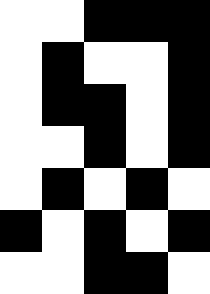[["white", "white", "black", "black", "black"], ["white", "black", "white", "white", "black"], ["white", "black", "black", "white", "black"], ["white", "white", "black", "white", "black"], ["white", "black", "white", "black", "white"], ["black", "white", "black", "white", "black"], ["white", "white", "black", "black", "white"]]